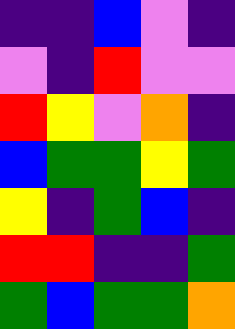[["indigo", "indigo", "blue", "violet", "indigo"], ["violet", "indigo", "red", "violet", "violet"], ["red", "yellow", "violet", "orange", "indigo"], ["blue", "green", "green", "yellow", "green"], ["yellow", "indigo", "green", "blue", "indigo"], ["red", "red", "indigo", "indigo", "green"], ["green", "blue", "green", "green", "orange"]]